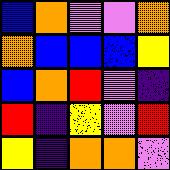[["blue", "orange", "violet", "violet", "orange"], ["orange", "blue", "blue", "blue", "yellow"], ["blue", "orange", "red", "violet", "indigo"], ["red", "indigo", "yellow", "violet", "red"], ["yellow", "indigo", "orange", "orange", "violet"]]